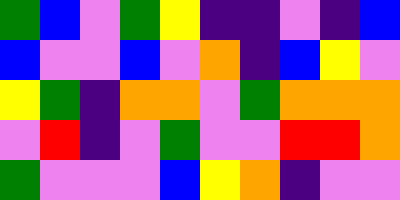[["green", "blue", "violet", "green", "yellow", "indigo", "indigo", "violet", "indigo", "blue"], ["blue", "violet", "violet", "blue", "violet", "orange", "indigo", "blue", "yellow", "violet"], ["yellow", "green", "indigo", "orange", "orange", "violet", "green", "orange", "orange", "orange"], ["violet", "red", "indigo", "violet", "green", "violet", "violet", "red", "red", "orange"], ["green", "violet", "violet", "violet", "blue", "yellow", "orange", "indigo", "violet", "violet"]]